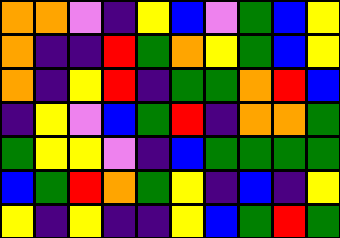[["orange", "orange", "violet", "indigo", "yellow", "blue", "violet", "green", "blue", "yellow"], ["orange", "indigo", "indigo", "red", "green", "orange", "yellow", "green", "blue", "yellow"], ["orange", "indigo", "yellow", "red", "indigo", "green", "green", "orange", "red", "blue"], ["indigo", "yellow", "violet", "blue", "green", "red", "indigo", "orange", "orange", "green"], ["green", "yellow", "yellow", "violet", "indigo", "blue", "green", "green", "green", "green"], ["blue", "green", "red", "orange", "green", "yellow", "indigo", "blue", "indigo", "yellow"], ["yellow", "indigo", "yellow", "indigo", "indigo", "yellow", "blue", "green", "red", "green"]]